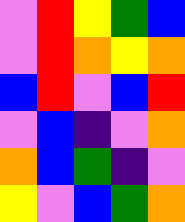[["violet", "red", "yellow", "green", "blue"], ["violet", "red", "orange", "yellow", "orange"], ["blue", "red", "violet", "blue", "red"], ["violet", "blue", "indigo", "violet", "orange"], ["orange", "blue", "green", "indigo", "violet"], ["yellow", "violet", "blue", "green", "orange"]]